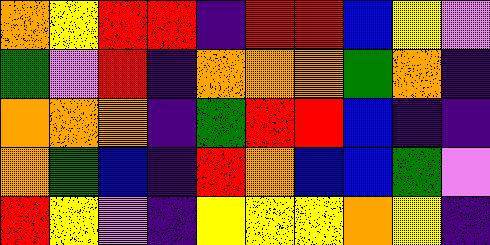[["orange", "yellow", "red", "red", "indigo", "red", "red", "blue", "yellow", "violet"], ["green", "violet", "red", "indigo", "orange", "orange", "orange", "green", "orange", "indigo"], ["orange", "orange", "orange", "indigo", "green", "red", "red", "blue", "indigo", "indigo"], ["orange", "green", "blue", "indigo", "red", "orange", "blue", "blue", "green", "violet"], ["red", "yellow", "violet", "indigo", "yellow", "yellow", "yellow", "orange", "yellow", "indigo"]]